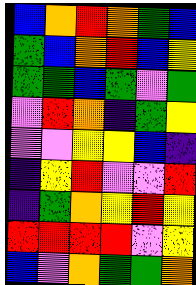[["blue", "orange", "red", "orange", "green", "blue"], ["green", "blue", "orange", "red", "blue", "yellow"], ["green", "green", "blue", "green", "violet", "green"], ["violet", "red", "orange", "indigo", "green", "yellow"], ["violet", "violet", "yellow", "yellow", "blue", "indigo"], ["indigo", "yellow", "red", "violet", "violet", "red"], ["indigo", "green", "orange", "yellow", "red", "yellow"], ["red", "red", "red", "red", "violet", "yellow"], ["blue", "violet", "orange", "green", "green", "orange"]]